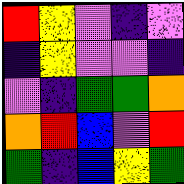[["red", "yellow", "violet", "indigo", "violet"], ["indigo", "yellow", "violet", "violet", "indigo"], ["violet", "indigo", "green", "green", "orange"], ["orange", "red", "blue", "violet", "red"], ["green", "indigo", "blue", "yellow", "green"]]